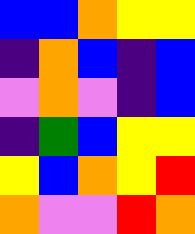[["blue", "blue", "orange", "yellow", "yellow"], ["indigo", "orange", "blue", "indigo", "blue"], ["violet", "orange", "violet", "indigo", "blue"], ["indigo", "green", "blue", "yellow", "yellow"], ["yellow", "blue", "orange", "yellow", "red"], ["orange", "violet", "violet", "red", "orange"]]